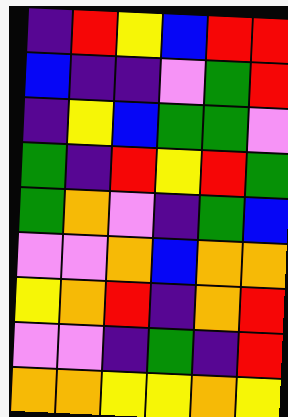[["indigo", "red", "yellow", "blue", "red", "red"], ["blue", "indigo", "indigo", "violet", "green", "red"], ["indigo", "yellow", "blue", "green", "green", "violet"], ["green", "indigo", "red", "yellow", "red", "green"], ["green", "orange", "violet", "indigo", "green", "blue"], ["violet", "violet", "orange", "blue", "orange", "orange"], ["yellow", "orange", "red", "indigo", "orange", "red"], ["violet", "violet", "indigo", "green", "indigo", "red"], ["orange", "orange", "yellow", "yellow", "orange", "yellow"]]